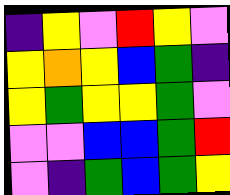[["indigo", "yellow", "violet", "red", "yellow", "violet"], ["yellow", "orange", "yellow", "blue", "green", "indigo"], ["yellow", "green", "yellow", "yellow", "green", "violet"], ["violet", "violet", "blue", "blue", "green", "red"], ["violet", "indigo", "green", "blue", "green", "yellow"]]